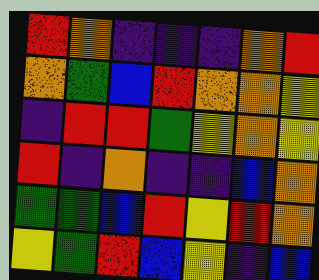[["red", "orange", "indigo", "indigo", "indigo", "orange", "red"], ["orange", "green", "blue", "red", "orange", "orange", "yellow"], ["indigo", "red", "red", "green", "yellow", "orange", "yellow"], ["red", "indigo", "orange", "indigo", "indigo", "blue", "orange"], ["green", "green", "blue", "red", "yellow", "red", "orange"], ["yellow", "green", "red", "blue", "yellow", "indigo", "blue"]]